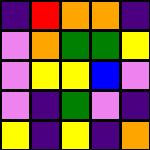[["indigo", "red", "orange", "orange", "indigo"], ["violet", "orange", "green", "green", "yellow"], ["violet", "yellow", "yellow", "blue", "violet"], ["violet", "indigo", "green", "violet", "indigo"], ["yellow", "indigo", "yellow", "indigo", "orange"]]